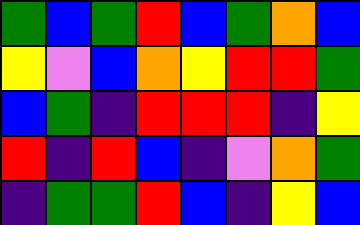[["green", "blue", "green", "red", "blue", "green", "orange", "blue"], ["yellow", "violet", "blue", "orange", "yellow", "red", "red", "green"], ["blue", "green", "indigo", "red", "red", "red", "indigo", "yellow"], ["red", "indigo", "red", "blue", "indigo", "violet", "orange", "green"], ["indigo", "green", "green", "red", "blue", "indigo", "yellow", "blue"]]